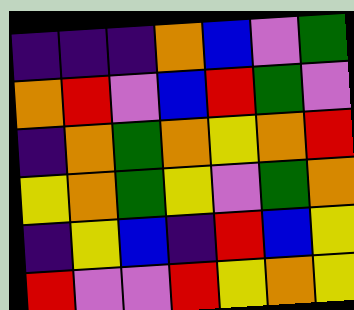[["indigo", "indigo", "indigo", "orange", "blue", "violet", "green"], ["orange", "red", "violet", "blue", "red", "green", "violet"], ["indigo", "orange", "green", "orange", "yellow", "orange", "red"], ["yellow", "orange", "green", "yellow", "violet", "green", "orange"], ["indigo", "yellow", "blue", "indigo", "red", "blue", "yellow"], ["red", "violet", "violet", "red", "yellow", "orange", "yellow"]]